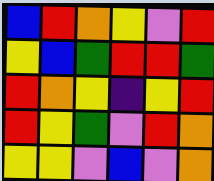[["blue", "red", "orange", "yellow", "violet", "red"], ["yellow", "blue", "green", "red", "red", "green"], ["red", "orange", "yellow", "indigo", "yellow", "red"], ["red", "yellow", "green", "violet", "red", "orange"], ["yellow", "yellow", "violet", "blue", "violet", "orange"]]